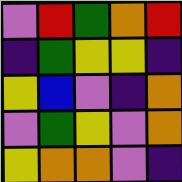[["violet", "red", "green", "orange", "red"], ["indigo", "green", "yellow", "yellow", "indigo"], ["yellow", "blue", "violet", "indigo", "orange"], ["violet", "green", "yellow", "violet", "orange"], ["yellow", "orange", "orange", "violet", "indigo"]]